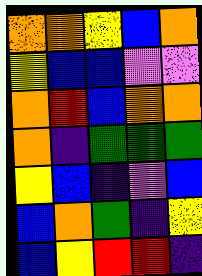[["orange", "orange", "yellow", "blue", "orange"], ["yellow", "blue", "blue", "violet", "violet"], ["orange", "red", "blue", "orange", "orange"], ["orange", "indigo", "green", "green", "green"], ["yellow", "blue", "indigo", "violet", "blue"], ["blue", "orange", "green", "indigo", "yellow"], ["blue", "yellow", "red", "red", "indigo"]]